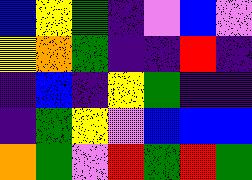[["blue", "yellow", "green", "indigo", "violet", "blue", "violet"], ["yellow", "orange", "green", "indigo", "indigo", "red", "indigo"], ["indigo", "blue", "indigo", "yellow", "green", "indigo", "indigo"], ["indigo", "green", "yellow", "violet", "blue", "blue", "blue"], ["orange", "green", "violet", "red", "green", "red", "green"]]